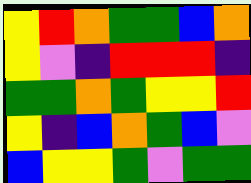[["yellow", "red", "orange", "green", "green", "blue", "orange"], ["yellow", "violet", "indigo", "red", "red", "red", "indigo"], ["green", "green", "orange", "green", "yellow", "yellow", "red"], ["yellow", "indigo", "blue", "orange", "green", "blue", "violet"], ["blue", "yellow", "yellow", "green", "violet", "green", "green"]]